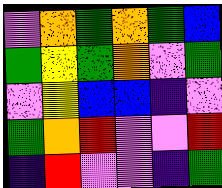[["violet", "orange", "green", "orange", "green", "blue"], ["green", "yellow", "green", "orange", "violet", "green"], ["violet", "yellow", "blue", "blue", "indigo", "violet"], ["green", "orange", "red", "violet", "violet", "red"], ["indigo", "red", "violet", "violet", "indigo", "green"]]